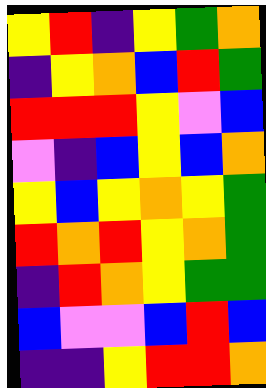[["yellow", "red", "indigo", "yellow", "green", "orange"], ["indigo", "yellow", "orange", "blue", "red", "green"], ["red", "red", "red", "yellow", "violet", "blue"], ["violet", "indigo", "blue", "yellow", "blue", "orange"], ["yellow", "blue", "yellow", "orange", "yellow", "green"], ["red", "orange", "red", "yellow", "orange", "green"], ["indigo", "red", "orange", "yellow", "green", "green"], ["blue", "violet", "violet", "blue", "red", "blue"], ["indigo", "indigo", "yellow", "red", "red", "orange"]]